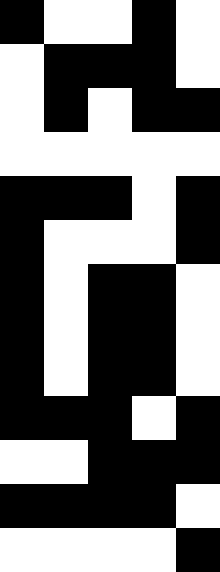[["black", "white", "white", "black", "white"], ["white", "black", "black", "black", "white"], ["white", "black", "white", "black", "black"], ["white", "white", "white", "white", "white"], ["black", "black", "black", "white", "black"], ["black", "white", "white", "white", "black"], ["black", "white", "black", "black", "white"], ["black", "white", "black", "black", "white"], ["black", "white", "black", "black", "white"], ["black", "black", "black", "white", "black"], ["white", "white", "black", "black", "black"], ["black", "black", "black", "black", "white"], ["white", "white", "white", "white", "black"]]